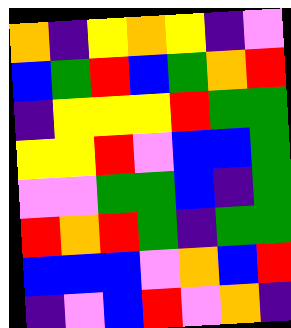[["orange", "indigo", "yellow", "orange", "yellow", "indigo", "violet"], ["blue", "green", "red", "blue", "green", "orange", "red"], ["indigo", "yellow", "yellow", "yellow", "red", "green", "green"], ["yellow", "yellow", "red", "violet", "blue", "blue", "green"], ["violet", "violet", "green", "green", "blue", "indigo", "green"], ["red", "orange", "red", "green", "indigo", "green", "green"], ["blue", "blue", "blue", "violet", "orange", "blue", "red"], ["indigo", "violet", "blue", "red", "violet", "orange", "indigo"]]